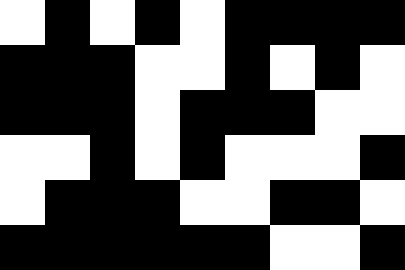[["white", "black", "white", "black", "white", "black", "black", "black", "black"], ["black", "black", "black", "white", "white", "black", "white", "black", "white"], ["black", "black", "black", "white", "black", "black", "black", "white", "white"], ["white", "white", "black", "white", "black", "white", "white", "white", "black"], ["white", "black", "black", "black", "white", "white", "black", "black", "white"], ["black", "black", "black", "black", "black", "black", "white", "white", "black"]]